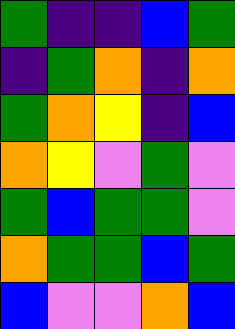[["green", "indigo", "indigo", "blue", "green"], ["indigo", "green", "orange", "indigo", "orange"], ["green", "orange", "yellow", "indigo", "blue"], ["orange", "yellow", "violet", "green", "violet"], ["green", "blue", "green", "green", "violet"], ["orange", "green", "green", "blue", "green"], ["blue", "violet", "violet", "orange", "blue"]]